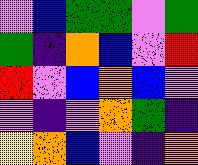[["violet", "blue", "green", "green", "violet", "green"], ["green", "indigo", "orange", "blue", "violet", "red"], ["red", "violet", "blue", "orange", "blue", "violet"], ["violet", "indigo", "violet", "orange", "green", "indigo"], ["yellow", "orange", "blue", "violet", "indigo", "orange"]]